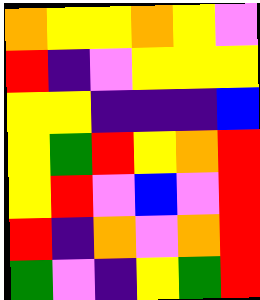[["orange", "yellow", "yellow", "orange", "yellow", "violet"], ["red", "indigo", "violet", "yellow", "yellow", "yellow"], ["yellow", "yellow", "indigo", "indigo", "indigo", "blue"], ["yellow", "green", "red", "yellow", "orange", "red"], ["yellow", "red", "violet", "blue", "violet", "red"], ["red", "indigo", "orange", "violet", "orange", "red"], ["green", "violet", "indigo", "yellow", "green", "red"]]